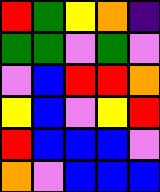[["red", "green", "yellow", "orange", "indigo"], ["green", "green", "violet", "green", "violet"], ["violet", "blue", "red", "red", "orange"], ["yellow", "blue", "violet", "yellow", "red"], ["red", "blue", "blue", "blue", "violet"], ["orange", "violet", "blue", "blue", "blue"]]